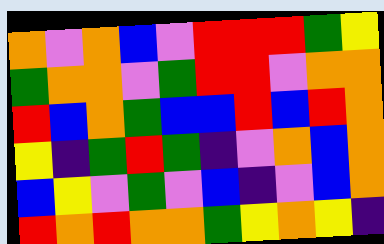[["orange", "violet", "orange", "blue", "violet", "red", "red", "red", "green", "yellow"], ["green", "orange", "orange", "violet", "green", "red", "red", "violet", "orange", "orange"], ["red", "blue", "orange", "green", "blue", "blue", "red", "blue", "red", "orange"], ["yellow", "indigo", "green", "red", "green", "indigo", "violet", "orange", "blue", "orange"], ["blue", "yellow", "violet", "green", "violet", "blue", "indigo", "violet", "blue", "orange"], ["red", "orange", "red", "orange", "orange", "green", "yellow", "orange", "yellow", "indigo"]]